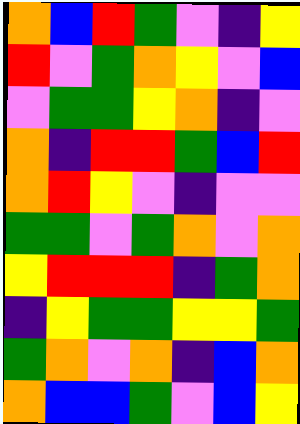[["orange", "blue", "red", "green", "violet", "indigo", "yellow"], ["red", "violet", "green", "orange", "yellow", "violet", "blue"], ["violet", "green", "green", "yellow", "orange", "indigo", "violet"], ["orange", "indigo", "red", "red", "green", "blue", "red"], ["orange", "red", "yellow", "violet", "indigo", "violet", "violet"], ["green", "green", "violet", "green", "orange", "violet", "orange"], ["yellow", "red", "red", "red", "indigo", "green", "orange"], ["indigo", "yellow", "green", "green", "yellow", "yellow", "green"], ["green", "orange", "violet", "orange", "indigo", "blue", "orange"], ["orange", "blue", "blue", "green", "violet", "blue", "yellow"]]